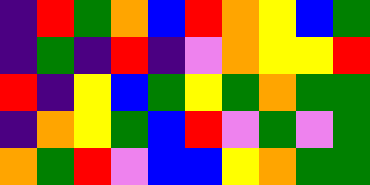[["indigo", "red", "green", "orange", "blue", "red", "orange", "yellow", "blue", "green"], ["indigo", "green", "indigo", "red", "indigo", "violet", "orange", "yellow", "yellow", "red"], ["red", "indigo", "yellow", "blue", "green", "yellow", "green", "orange", "green", "green"], ["indigo", "orange", "yellow", "green", "blue", "red", "violet", "green", "violet", "green"], ["orange", "green", "red", "violet", "blue", "blue", "yellow", "orange", "green", "green"]]